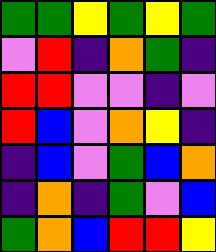[["green", "green", "yellow", "green", "yellow", "green"], ["violet", "red", "indigo", "orange", "green", "indigo"], ["red", "red", "violet", "violet", "indigo", "violet"], ["red", "blue", "violet", "orange", "yellow", "indigo"], ["indigo", "blue", "violet", "green", "blue", "orange"], ["indigo", "orange", "indigo", "green", "violet", "blue"], ["green", "orange", "blue", "red", "red", "yellow"]]